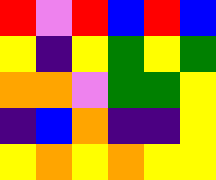[["red", "violet", "red", "blue", "red", "blue"], ["yellow", "indigo", "yellow", "green", "yellow", "green"], ["orange", "orange", "violet", "green", "green", "yellow"], ["indigo", "blue", "orange", "indigo", "indigo", "yellow"], ["yellow", "orange", "yellow", "orange", "yellow", "yellow"]]